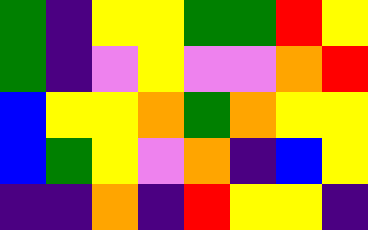[["green", "indigo", "yellow", "yellow", "green", "green", "red", "yellow"], ["green", "indigo", "violet", "yellow", "violet", "violet", "orange", "red"], ["blue", "yellow", "yellow", "orange", "green", "orange", "yellow", "yellow"], ["blue", "green", "yellow", "violet", "orange", "indigo", "blue", "yellow"], ["indigo", "indigo", "orange", "indigo", "red", "yellow", "yellow", "indigo"]]